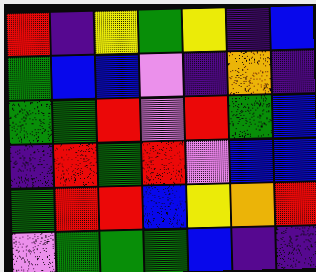[["red", "indigo", "yellow", "green", "yellow", "indigo", "blue"], ["green", "blue", "blue", "violet", "indigo", "orange", "indigo"], ["green", "green", "red", "violet", "red", "green", "blue"], ["indigo", "red", "green", "red", "violet", "blue", "blue"], ["green", "red", "red", "blue", "yellow", "orange", "red"], ["violet", "green", "green", "green", "blue", "indigo", "indigo"]]